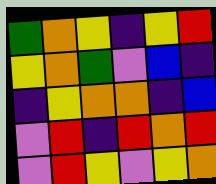[["green", "orange", "yellow", "indigo", "yellow", "red"], ["yellow", "orange", "green", "violet", "blue", "indigo"], ["indigo", "yellow", "orange", "orange", "indigo", "blue"], ["violet", "red", "indigo", "red", "orange", "red"], ["violet", "red", "yellow", "violet", "yellow", "orange"]]